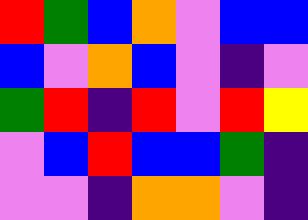[["red", "green", "blue", "orange", "violet", "blue", "blue"], ["blue", "violet", "orange", "blue", "violet", "indigo", "violet"], ["green", "red", "indigo", "red", "violet", "red", "yellow"], ["violet", "blue", "red", "blue", "blue", "green", "indigo"], ["violet", "violet", "indigo", "orange", "orange", "violet", "indigo"]]